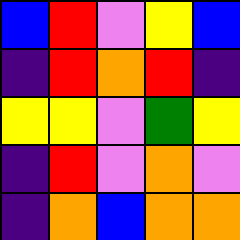[["blue", "red", "violet", "yellow", "blue"], ["indigo", "red", "orange", "red", "indigo"], ["yellow", "yellow", "violet", "green", "yellow"], ["indigo", "red", "violet", "orange", "violet"], ["indigo", "orange", "blue", "orange", "orange"]]